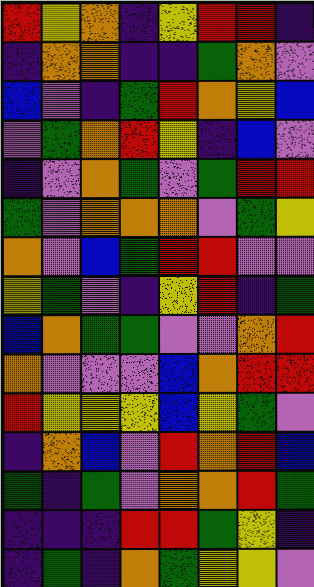[["red", "yellow", "orange", "indigo", "yellow", "red", "red", "indigo"], ["indigo", "orange", "orange", "indigo", "indigo", "green", "orange", "violet"], ["blue", "violet", "indigo", "green", "red", "orange", "yellow", "blue"], ["violet", "green", "orange", "red", "yellow", "indigo", "blue", "violet"], ["indigo", "violet", "orange", "green", "violet", "green", "red", "red"], ["green", "violet", "orange", "orange", "orange", "violet", "green", "yellow"], ["orange", "violet", "blue", "green", "red", "red", "violet", "violet"], ["yellow", "green", "violet", "indigo", "yellow", "red", "indigo", "green"], ["blue", "orange", "green", "green", "violet", "violet", "orange", "red"], ["orange", "violet", "violet", "violet", "blue", "orange", "red", "red"], ["red", "yellow", "yellow", "yellow", "blue", "yellow", "green", "violet"], ["indigo", "orange", "blue", "violet", "red", "orange", "red", "blue"], ["green", "indigo", "green", "violet", "orange", "orange", "red", "green"], ["indigo", "indigo", "indigo", "red", "red", "green", "yellow", "indigo"], ["indigo", "green", "indigo", "orange", "green", "yellow", "yellow", "violet"]]